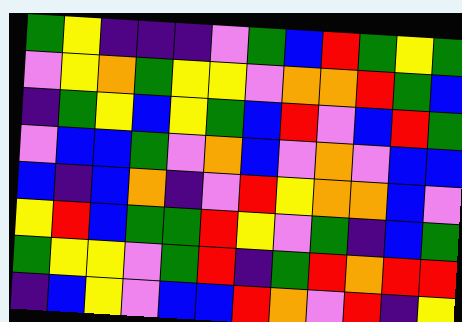[["green", "yellow", "indigo", "indigo", "indigo", "violet", "green", "blue", "red", "green", "yellow", "green"], ["violet", "yellow", "orange", "green", "yellow", "yellow", "violet", "orange", "orange", "red", "green", "blue"], ["indigo", "green", "yellow", "blue", "yellow", "green", "blue", "red", "violet", "blue", "red", "green"], ["violet", "blue", "blue", "green", "violet", "orange", "blue", "violet", "orange", "violet", "blue", "blue"], ["blue", "indigo", "blue", "orange", "indigo", "violet", "red", "yellow", "orange", "orange", "blue", "violet"], ["yellow", "red", "blue", "green", "green", "red", "yellow", "violet", "green", "indigo", "blue", "green"], ["green", "yellow", "yellow", "violet", "green", "red", "indigo", "green", "red", "orange", "red", "red"], ["indigo", "blue", "yellow", "violet", "blue", "blue", "red", "orange", "violet", "red", "indigo", "yellow"]]